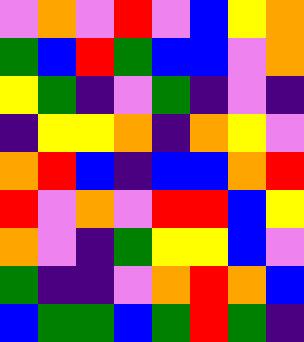[["violet", "orange", "violet", "red", "violet", "blue", "yellow", "orange"], ["green", "blue", "red", "green", "blue", "blue", "violet", "orange"], ["yellow", "green", "indigo", "violet", "green", "indigo", "violet", "indigo"], ["indigo", "yellow", "yellow", "orange", "indigo", "orange", "yellow", "violet"], ["orange", "red", "blue", "indigo", "blue", "blue", "orange", "red"], ["red", "violet", "orange", "violet", "red", "red", "blue", "yellow"], ["orange", "violet", "indigo", "green", "yellow", "yellow", "blue", "violet"], ["green", "indigo", "indigo", "violet", "orange", "red", "orange", "blue"], ["blue", "green", "green", "blue", "green", "red", "green", "indigo"]]